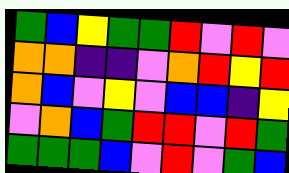[["green", "blue", "yellow", "green", "green", "red", "violet", "red", "violet"], ["orange", "orange", "indigo", "indigo", "violet", "orange", "red", "yellow", "red"], ["orange", "blue", "violet", "yellow", "violet", "blue", "blue", "indigo", "yellow"], ["violet", "orange", "blue", "green", "red", "red", "violet", "red", "green"], ["green", "green", "green", "blue", "violet", "red", "violet", "green", "blue"]]